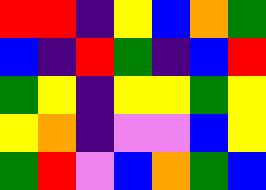[["red", "red", "indigo", "yellow", "blue", "orange", "green"], ["blue", "indigo", "red", "green", "indigo", "blue", "red"], ["green", "yellow", "indigo", "yellow", "yellow", "green", "yellow"], ["yellow", "orange", "indigo", "violet", "violet", "blue", "yellow"], ["green", "red", "violet", "blue", "orange", "green", "blue"]]